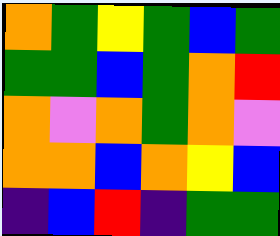[["orange", "green", "yellow", "green", "blue", "green"], ["green", "green", "blue", "green", "orange", "red"], ["orange", "violet", "orange", "green", "orange", "violet"], ["orange", "orange", "blue", "orange", "yellow", "blue"], ["indigo", "blue", "red", "indigo", "green", "green"]]